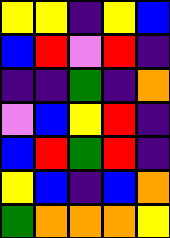[["yellow", "yellow", "indigo", "yellow", "blue"], ["blue", "red", "violet", "red", "indigo"], ["indigo", "indigo", "green", "indigo", "orange"], ["violet", "blue", "yellow", "red", "indigo"], ["blue", "red", "green", "red", "indigo"], ["yellow", "blue", "indigo", "blue", "orange"], ["green", "orange", "orange", "orange", "yellow"]]